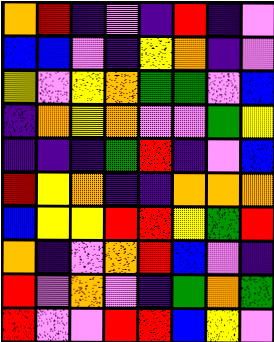[["orange", "red", "indigo", "violet", "indigo", "red", "indigo", "violet"], ["blue", "blue", "violet", "indigo", "yellow", "orange", "indigo", "violet"], ["yellow", "violet", "yellow", "orange", "green", "green", "violet", "blue"], ["indigo", "orange", "yellow", "orange", "violet", "violet", "green", "yellow"], ["indigo", "indigo", "indigo", "green", "red", "indigo", "violet", "blue"], ["red", "yellow", "orange", "indigo", "indigo", "orange", "orange", "orange"], ["blue", "yellow", "yellow", "red", "red", "yellow", "green", "red"], ["orange", "indigo", "violet", "orange", "red", "blue", "violet", "indigo"], ["red", "violet", "orange", "violet", "indigo", "green", "orange", "green"], ["red", "violet", "violet", "red", "red", "blue", "yellow", "violet"]]